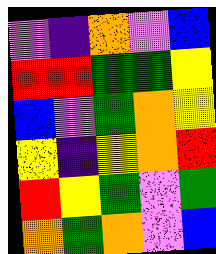[["violet", "indigo", "orange", "violet", "blue"], ["red", "red", "green", "green", "yellow"], ["blue", "violet", "green", "orange", "yellow"], ["yellow", "indigo", "yellow", "orange", "red"], ["red", "yellow", "green", "violet", "green"], ["orange", "green", "orange", "violet", "blue"]]